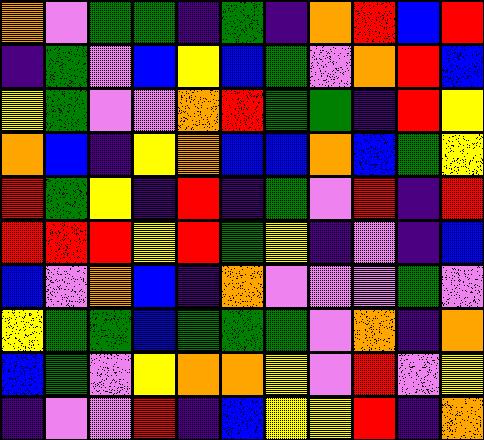[["orange", "violet", "green", "green", "indigo", "green", "indigo", "orange", "red", "blue", "red"], ["indigo", "green", "violet", "blue", "yellow", "blue", "green", "violet", "orange", "red", "blue"], ["yellow", "green", "violet", "violet", "orange", "red", "green", "green", "indigo", "red", "yellow"], ["orange", "blue", "indigo", "yellow", "orange", "blue", "blue", "orange", "blue", "green", "yellow"], ["red", "green", "yellow", "indigo", "red", "indigo", "green", "violet", "red", "indigo", "red"], ["red", "red", "red", "yellow", "red", "green", "yellow", "indigo", "violet", "indigo", "blue"], ["blue", "violet", "orange", "blue", "indigo", "orange", "violet", "violet", "violet", "green", "violet"], ["yellow", "green", "green", "blue", "green", "green", "green", "violet", "orange", "indigo", "orange"], ["blue", "green", "violet", "yellow", "orange", "orange", "yellow", "violet", "red", "violet", "yellow"], ["indigo", "violet", "violet", "red", "indigo", "blue", "yellow", "yellow", "red", "indigo", "orange"]]